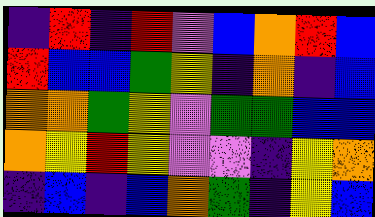[["indigo", "red", "indigo", "red", "violet", "blue", "orange", "red", "blue"], ["red", "blue", "blue", "green", "yellow", "indigo", "orange", "indigo", "blue"], ["orange", "orange", "green", "yellow", "violet", "green", "green", "blue", "blue"], ["orange", "yellow", "red", "yellow", "violet", "violet", "indigo", "yellow", "orange"], ["indigo", "blue", "indigo", "blue", "orange", "green", "indigo", "yellow", "blue"]]